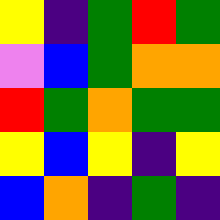[["yellow", "indigo", "green", "red", "green"], ["violet", "blue", "green", "orange", "orange"], ["red", "green", "orange", "green", "green"], ["yellow", "blue", "yellow", "indigo", "yellow"], ["blue", "orange", "indigo", "green", "indigo"]]